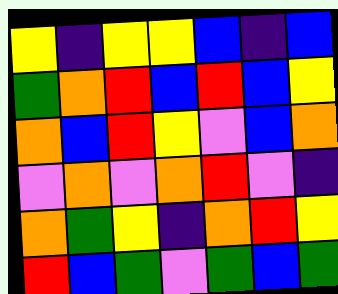[["yellow", "indigo", "yellow", "yellow", "blue", "indigo", "blue"], ["green", "orange", "red", "blue", "red", "blue", "yellow"], ["orange", "blue", "red", "yellow", "violet", "blue", "orange"], ["violet", "orange", "violet", "orange", "red", "violet", "indigo"], ["orange", "green", "yellow", "indigo", "orange", "red", "yellow"], ["red", "blue", "green", "violet", "green", "blue", "green"]]